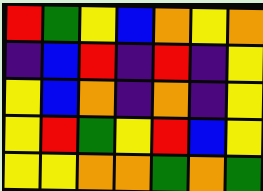[["red", "green", "yellow", "blue", "orange", "yellow", "orange"], ["indigo", "blue", "red", "indigo", "red", "indigo", "yellow"], ["yellow", "blue", "orange", "indigo", "orange", "indigo", "yellow"], ["yellow", "red", "green", "yellow", "red", "blue", "yellow"], ["yellow", "yellow", "orange", "orange", "green", "orange", "green"]]